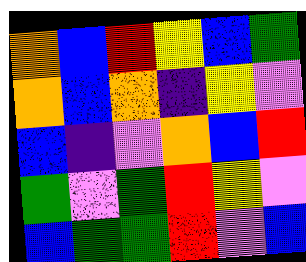[["orange", "blue", "red", "yellow", "blue", "green"], ["orange", "blue", "orange", "indigo", "yellow", "violet"], ["blue", "indigo", "violet", "orange", "blue", "red"], ["green", "violet", "green", "red", "yellow", "violet"], ["blue", "green", "green", "red", "violet", "blue"]]